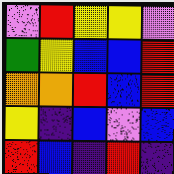[["violet", "red", "yellow", "yellow", "violet"], ["green", "yellow", "blue", "blue", "red"], ["orange", "orange", "red", "blue", "red"], ["yellow", "indigo", "blue", "violet", "blue"], ["red", "blue", "indigo", "red", "indigo"]]